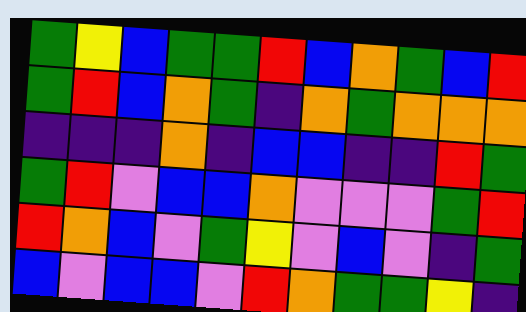[["green", "yellow", "blue", "green", "green", "red", "blue", "orange", "green", "blue", "red"], ["green", "red", "blue", "orange", "green", "indigo", "orange", "green", "orange", "orange", "orange"], ["indigo", "indigo", "indigo", "orange", "indigo", "blue", "blue", "indigo", "indigo", "red", "green"], ["green", "red", "violet", "blue", "blue", "orange", "violet", "violet", "violet", "green", "red"], ["red", "orange", "blue", "violet", "green", "yellow", "violet", "blue", "violet", "indigo", "green"], ["blue", "violet", "blue", "blue", "violet", "red", "orange", "green", "green", "yellow", "indigo"]]